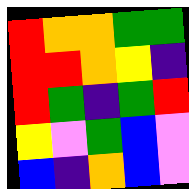[["red", "orange", "orange", "green", "green"], ["red", "red", "orange", "yellow", "indigo"], ["red", "green", "indigo", "green", "red"], ["yellow", "violet", "green", "blue", "violet"], ["blue", "indigo", "orange", "blue", "violet"]]